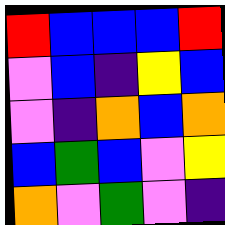[["red", "blue", "blue", "blue", "red"], ["violet", "blue", "indigo", "yellow", "blue"], ["violet", "indigo", "orange", "blue", "orange"], ["blue", "green", "blue", "violet", "yellow"], ["orange", "violet", "green", "violet", "indigo"]]